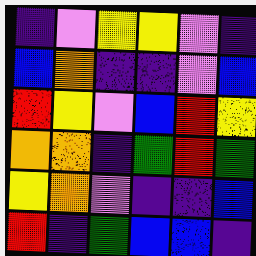[["indigo", "violet", "yellow", "yellow", "violet", "indigo"], ["blue", "orange", "indigo", "indigo", "violet", "blue"], ["red", "yellow", "violet", "blue", "red", "yellow"], ["orange", "orange", "indigo", "green", "red", "green"], ["yellow", "orange", "violet", "indigo", "indigo", "blue"], ["red", "indigo", "green", "blue", "blue", "indigo"]]